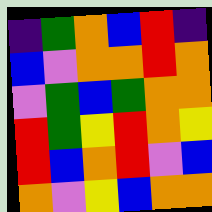[["indigo", "green", "orange", "blue", "red", "indigo"], ["blue", "violet", "orange", "orange", "red", "orange"], ["violet", "green", "blue", "green", "orange", "orange"], ["red", "green", "yellow", "red", "orange", "yellow"], ["red", "blue", "orange", "red", "violet", "blue"], ["orange", "violet", "yellow", "blue", "orange", "orange"]]